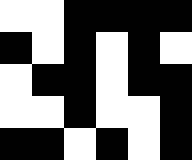[["white", "white", "black", "black", "black", "black"], ["black", "white", "black", "white", "black", "white"], ["white", "black", "black", "white", "black", "black"], ["white", "white", "black", "white", "white", "black"], ["black", "black", "white", "black", "white", "black"]]